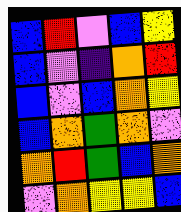[["blue", "red", "violet", "blue", "yellow"], ["blue", "violet", "indigo", "orange", "red"], ["blue", "violet", "blue", "orange", "yellow"], ["blue", "orange", "green", "orange", "violet"], ["orange", "red", "green", "blue", "orange"], ["violet", "orange", "yellow", "yellow", "blue"]]